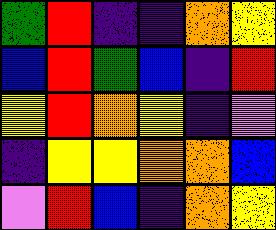[["green", "red", "indigo", "indigo", "orange", "yellow"], ["blue", "red", "green", "blue", "indigo", "red"], ["yellow", "red", "orange", "yellow", "indigo", "violet"], ["indigo", "yellow", "yellow", "orange", "orange", "blue"], ["violet", "red", "blue", "indigo", "orange", "yellow"]]